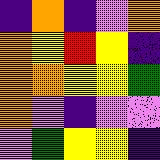[["indigo", "orange", "indigo", "violet", "orange"], ["orange", "yellow", "red", "yellow", "indigo"], ["orange", "orange", "yellow", "yellow", "green"], ["orange", "violet", "indigo", "violet", "violet"], ["violet", "green", "yellow", "yellow", "indigo"]]